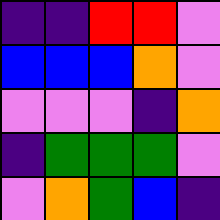[["indigo", "indigo", "red", "red", "violet"], ["blue", "blue", "blue", "orange", "violet"], ["violet", "violet", "violet", "indigo", "orange"], ["indigo", "green", "green", "green", "violet"], ["violet", "orange", "green", "blue", "indigo"]]